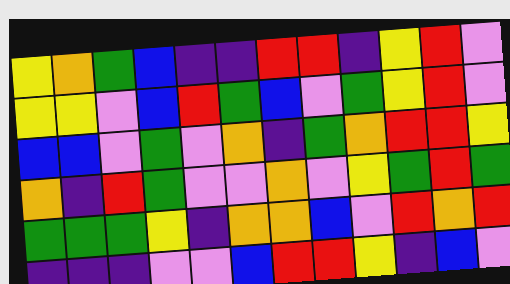[["yellow", "orange", "green", "blue", "indigo", "indigo", "red", "red", "indigo", "yellow", "red", "violet"], ["yellow", "yellow", "violet", "blue", "red", "green", "blue", "violet", "green", "yellow", "red", "violet"], ["blue", "blue", "violet", "green", "violet", "orange", "indigo", "green", "orange", "red", "red", "yellow"], ["orange", "indigo", "red", "green", "violet", "violet", "orange", "violet", "yellow", "green", "red", "green"], ["green", "green", "green", "yellow", "indigo", "orange", "orange", "blue", "violet", "red", "orange", "red"], ["indigo", "indigo", "indigo", "violet", "violet", "blue", "red", "red", "yellow", "indigo", "blue", "violet"]]